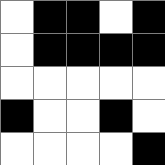[["white", "black", "black", "white", "black"], ["white", "black", "black", "black", "black"], ["white", "white", "white", "white", "white"], ["black", "white", "white", "black", "white"], ["white", "white", "white", "white", "black"]]